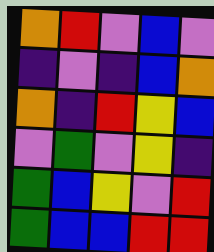[["orange", "red", "violet", "blue", "violet"], ["indigo", "violet", "indigo", "blue", "orange"], ["orange", "indigo", "red", "yellow", "blue"], ["violet", "green", "violet", "yellow", "indigo"], ["green", "blue", "yellow", "violet", "red"], ["green", "blue", "blue", "red", "red"]]